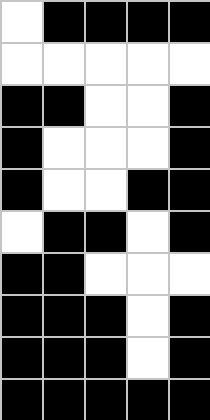[["white", "black", "black", "black", "black"], ["white", "white", "white", "white", "white"], ["black", "black", "white", "white", "black"], ["black", "white", "white", "white", "black"], ["black", "white", "white", "black", "black"], ["white", "black", "black", "white", "black"], ["black", "black", "white", "white", "white"], ["black", "black", "black", "white", "black"], ["black", "black", "black", "white", "black"], ["black", "black", "black", "black", "black"]]